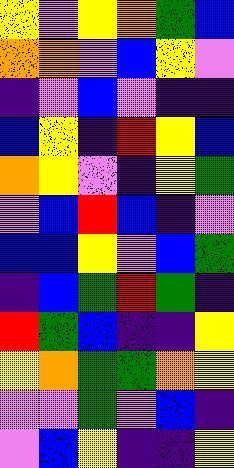[["yellow", "violet", "yellow", "orange", "green", "blue"], ["orange", "orange", "violet", "blue", "yellow", "violet"], ["indigo", "violet", "blue", "violet", "indigo", "indigo"], ["blue", "yellow", "indigo", "red", "yellow", "blue"], ["orange", "yellow", "violet", "indigo", "yellow", "green"], ["violet", "blue", "red", "blue", "indigo", "violet"], ["blue", "blue", "yellow", "violet", "blue", "green"], ["indigo", "blue", "green", "red", "green", "indigo"], ["red", "green", "blue", "indigo", "indigo", "yellow"], ["yellow", "orange", "green", "green", "orange", "yellow"], ["violet", "violet", "green", "violet", "blue", "indigo"], ["violet", "blue", "yellow", "indigo", "indigo", "yellow"]]